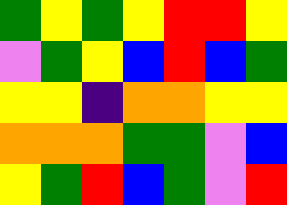[["green", "yellow", "green", "yellow", "red", "red", "yellow"], ["violet", "green", "yellow", "blue", "red", "blue", "green"], ["yellow", "yellow", "indigo", "orange", "orange", "yellow", "yellow"], ["orange", "orange", "orange", "green", "green", "violet", "blue"], ["yellow", "green", "red", "blue", "green", "violet", "red"]]